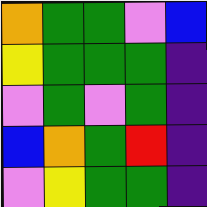[["orange", "green", "green", "violet", "blue"], ["yellow", "green", "green", "green", "indigo"], ["violet", "green", "violet", "green", "indigo"], ["blue", "orange", "green", "red", "indigo"], ["violet", "yellow", "green", "green", "indigo"]]